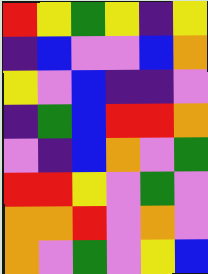[["red", "yellow", "green", "yellow", "indigo", "yellow"], ["indigo", "blue", "violet", "violet", "blue", "orange"], ["yellow", "violet", "blue", "indigo", "indigo", "violet"], ["indigo", "green", "blue", "red", "red", "orange"], ["violet", "indigo", "blue", "orange", "violet", "green"], ["red", "red", "yellow", "violet", "green", "violet"], ["orange", "orange", "red", "violet", "orange", "violet"], ["orange", "violet", "green", "violet", "yellow", "blue"]]